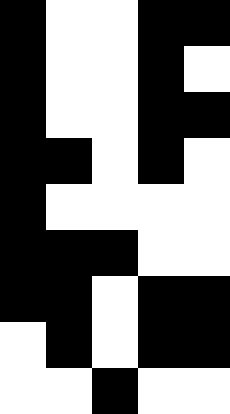[["black", "white", "white", "black", "black"], ["black", "white", "white", "black", "white"], ["black", "white", "white", "black", "black"], ["black", "black", "white", "black", "white"], ["black", "white", "white", "white", "white"], ["black", "black", "black", "white", "white"], ["black", "black", "white", "black", "black"], ["white", "black", "white", "black", "black"], ["white", "white", "black", "white", "white"]]